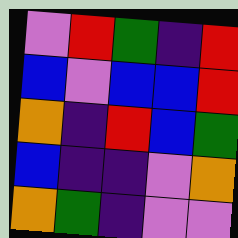[["violet", "red", "green", "indigo", "red"], ["blue", "violet", "blue", "blue", "red"], ["orange", "indigo", "red", "blue", "green"], ["blue", "indigo", "indigo", "violet", "orange"], ["orange", "green", "indigo", "violet", "violet"]]